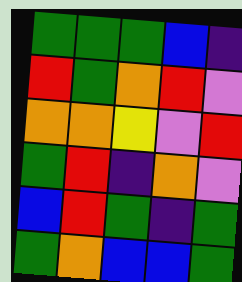[["green", "green", "green", "blue", "indigo"], ["red", "green", "orange", "red", "violet"], ["orange", "orange", "yellow", "violet", "red"], ["green", "red", "indigo", "orange", "violet"], ["blue", "red", "green", "indigo", "green"], ["green", "orange", "blue", "blue", "green"]]